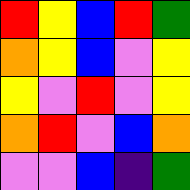[["red", "yellow", "blue", "red", "green"], ["orange", "yellow", "blue", "violet", "yellow"], ["yellow", "violet", "red", "violet", "yellow"], ["orange", "red", "violet", "blue", "orange"], ["violet", "violet", "blue", "indigo", "green"]]